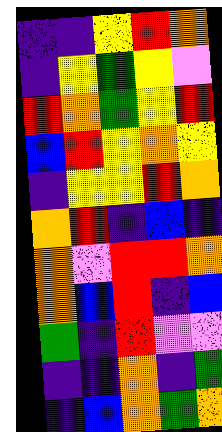[["indigo", "indigo", "yellow", "red", "orange"], ["indigo", "yellow", "green", "yellow", "violet"], ["red", "orange", "green", "yellow", "red"], ["blue", "red", "yellow", "orange", "yellow"], ["indigo", "yellow", "yellow", "red", "orange"], ["orange", "red", "indigo", "blue", "indigo"], ["orange", "violet", "red", "red", "orange"], ["orange", "blue", "red", "indigo", "blue"], ["green", "indigo", "red", "violet", "violet"], ["indigo", "indigo", "orange", "indigo", "green"], ["indigo", "blue", "orange", "green", "orange"]]